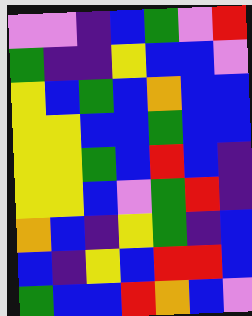[["violet", "violet", "indigo", "blue", "green", "violet", "red"], ["green", "indigo", "indigo", "yellow", "blue", "blue", "violet"], ["yellow", "blue", "green", "blue", "orange", "blue", "blue"], ["yellow", "yellow", "blue", "blue", "green", "blue", "blue"], ["yellow", "yellow", "green", "blue", "red", "blue", "indigo"], ["yellow", "yellow", "blue", "violet", "green", "red", "indigo"], ["orange", "blue", "indigo", "yellow", "green", "indigo", "blue"], ["blue", "indigo", "yellow", "blue", "red", "red", "blue"], ["green", "blue", "blue", "red", "orange", "blue", "violet"]]